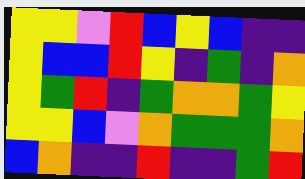[["yellow", "yellow", "violet", "red", "blue", "yellow", "blue", "indigo", "indigo"], ["yellow", "blue", "blue", "red", "yellow", "indigo", "green", "indigo", "orange"], ["yellow", "green", "red", "indigo", "green", "orange", "orange", "green", "yellow"], ["yellow", "yellow", "blue", "violet", "orange", "green", "green", "green", "orange"], ["blue", "orange", "indigo", "indigo", "red", "indigo", "indigo", "green", "red"]]